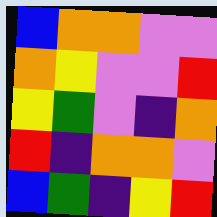[["blue", "orange", "orange", "violet", "violet"], ["orange", "yellow", "violet", "violet", "red"], ["yellow", "green", "violet", "indigo", "orange"], ["red", "indigo", "orange", "orange", "violet"], ["blue", "green", "indigo", "yellow", "red"]]